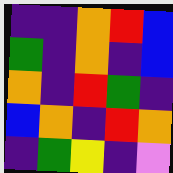[["indigo", "indigo", "orange", "red", "blue"], ["green", "indigo", "orange", "indigo", "blue"], ["orange", "indigo", "red", "green", "indigo"], ["blue", "orange", "indigo", "red", "orange"], ["indigo", "green", "yellow", "indigo", "violet"]]